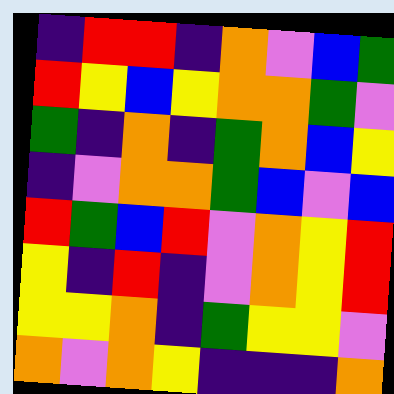[["indigo", "red", "red", "indigo", "orange", "violet", "blue", "green"], ["red", "yellow", "blue", "yellow", "orange", "orange", "green", "violet"], ["green", "indigo", "orange", "indigo", "green", "orange", "blue", "yellow"], ["indigo", "violet", "orange", "orange", "green", "blue", "violet", "blue"], ["red", "green", "blue", "red", "violet", "orange", "yellow", "red"], ["yellow", "indigo", "red", "indigo", "violet", "orange", "yellow", "red"], ["yellow", "yellow", "orange", "indigo", "green", "yellow", "yellow", "violet"], ["orange", "violet", "orange", "yellow", "indigo", "indigo", "indigo", "orange"]]